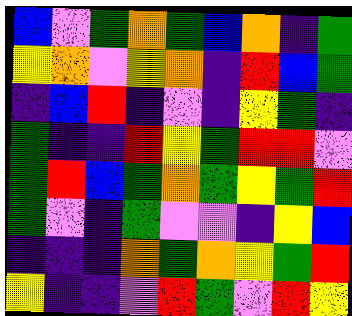[["blue", "violet", "green", "orange", "green", "blue", "orange", "indigo", "green"], ["yellow", "orange", "violet", "yellow", "orange", "indigo", "red", "blue", "green"], ["indigo", "blue", "red", "indigo", "violet", "indigo", "yellow", "green", "indigo"], ["green", "indigo", "indigo", "red", "yellow", "green", "red", "red", "violet"], ["green", "red", "blue", "green", "orange", "green", "yellow", "green", "red"], ["green", "violet", "indigo", "green", "violet", "violet", "indigo", "yellow", "blue"], ["indigo", "indigo", "indigo", "orange", "green", "orange", "yellow", "green", "red"], ["yellow", "indigo", "indigo", "violet", "red", "green", "violet", "red", "yellow"]]